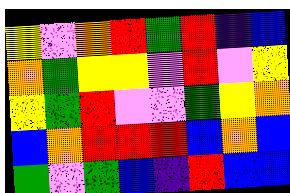[["yellow", "violet", "orange", "red", "green", "red", "indigo", "blue"], ["orange", "green", "yellow", "yellow", "violet", "red", "violet", "yellow"], ["yellow", "green", "red", "violet", "violet", "green", "yellow", "orange"], ["blue", "orange", "red", "red", "red", "blue", "orange", "blue"], ["green", "violet", "green", "blue", "indigo", "red", "blue", "blue"]]